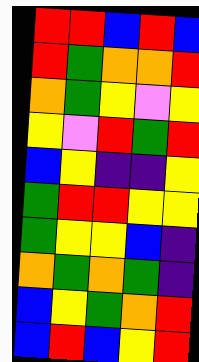[["red", "red", "blue", "red", "blue"], ["red", "green", "orange", "orange", "red"], ["orange", "green", "yellow", "violet", "yellow"], ["yellow", "violet", "red", "green", "red"], ["blue", "yellow", "indigo", "indigo", "yellow"], ["green", "red", "red", "yellow", "yellow"], ["green", "yellow", "yellow", "blue", "indigo"], ["orange", "green", "orange", "green", "indigo"], ["blue", "yellow", "green", "orange", "red"], ["blue", "red", "blue", "yellow", "red"]]